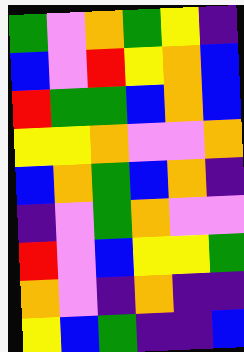[["green", "violet", "orange", "green", "yellow", "indigo"], ["blue", "violet", "red", "yellow", "orange", "blue"], ["red", "green", "green", "blue", "orange", "blue"], ["yellow", "yellow", "orange", "violet", "violet", "orange"], ["blue", "orange", "green", "blue", "orange", "indigo"], ["indigo", "violet", "green", "orange", "violet", "violet"], ["red", "violet", "blue", "yellow", "yellow", "green"], ["orange", "violet", "indigo", "orange", "indigo", "indigo"], ["yellow", "blue", "green", "indigo", "indigo", "blue"]]